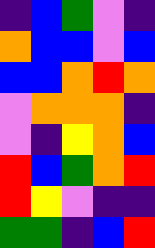[["indigo", "blue", "green", "violet", "indigo"], ["orange", "blue", "blue", "violet", "blue"], ["blue", "blue", "orange", "red", "orange"], ["violet", "orange", "orange", "orange", "indigo"], ["violet", "indigo", "yellow", "orange", "blue"], ["red", "blue", "green", "orange", "red"], ["red", "yellow", "violet", "indigo", "indigo"], ["green", "green", "indigo", "blue", "red"]]